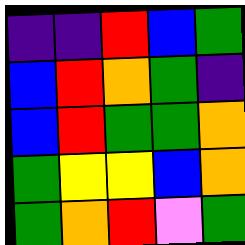[["indigo", "indigo", "red", "blue", "green"], ["blue", "red", "orange", "green", "indigo"], ["blue", "red", "green", "green", "orange"], ["green", "yellow", "yellow", "blue", "orange"], ["green", "orange", "red", "violet", "green"]]